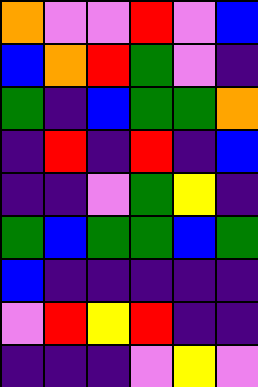[["orange", "violet", "violet", "red", "violet", "blue"], ["blue", "orange", "red", "green", "violet", "indigo"], ["green", "indigo", "blue", "green", "green", "orange"], ["indigo", "red", "indigo", "red", "indigo", "blue"], ["indigo", "indigo", "violet", "green", "yellow", "indigo"], ["green", "blue", "green", "green", "blue", "green"], ["blue", "indigo", "indigo", "indigo", "indigo", "indigo"], ["violet", "red", "yellow", "red", "indigo", "indigo"], ["indigo", "indigo", "indigo", "violet", "yellow", "violet"]]